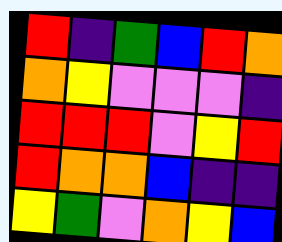[["red", "indigo", "green", "blue", "red", "orange"], ["orange", "yellow", "violet", "violet", "violet", "indigo"], ["red", "red", "red", "violet", "yellow", "red"], ["red", "orange", "orange", "blue", "indigo", "indigo"], ["yellow", "green", "violet", "orange", "yellow", "blue"]]